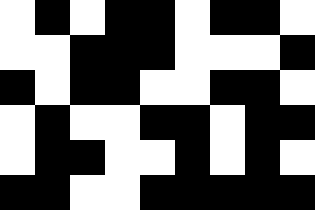[["white", "black", "white", "black", "black", "white", "black", "black", "white"], ["white", "white", "black", "black", "black", "white", "white", "white", "black"], ["black", "white", "black", "black", "white", "white", "black", "black", "white"], ["white", "black", "white", "white", "black", "black", "white", "black", "black"], ["white", "black", "black", "white", "white", "black", "white", "black", "white"], ["black", "black", "white", "white", "black", "black", "black", "black", "black"]]